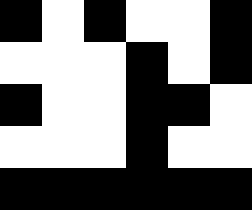[["black", "white", "black", "white", "white", "black"], ["white", "white", "white", "black", "white", "black"], ["black", "white", "white", "black", "black", "white"], ["white", "white", "white", "black", "white", "white"], ["black", "black", "black", "black", "black", "black"]]